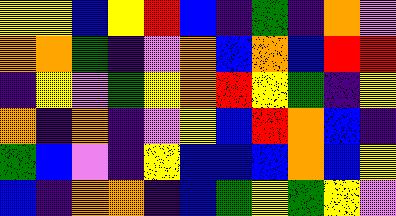[["yellow", "yellow", "blue", "yellow", "red", "blue", "indigo", "green", "indigo", "orange", "violet"], ["orange", "orange", "green", "indigo", "violet", "orange", "blue", "orange", "blue", "red", "red"], ["indigo", "yellow", "violet", "green", "yellow", "orange", "red", "yellow", "green", "indigo", "yellow"], ["orange", "indigo", "orange", "indigo", "violet", "yellow", "blue", "red", "orange", "blue", "indigo"], ["green", "blue", "violet", "indigo", "yellow", "blue", "blue", "blue", "orange", "blue", "yellow"], ["blue", "indigo", "orange", "orange", "indigo", "blue", "green", "yellow", "green", "yellow", "violet"]]